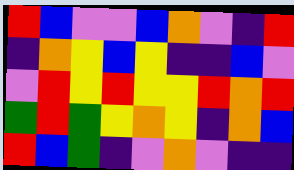[["red", "blue", "violet", "violet", "blue", "orange", "violet", "indigo", "red"], ["indigo", "orange", "yellow", "blue", "yellow", "indigo", "indigo", "blue", "violet"], ["violet", "red", "yellow", "red", "yellow", "yellow", "red", "orange", "red"], ["green", "red", "green", "yellow", "orange", "yellow", "indigo", "orange", "blue"], ["red", "blue", "green", "indigo", "violet", "orange", "violet", "indigo", "indigo"]]